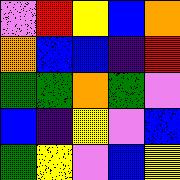[["violet", "red", "yellow", "blue", "orange"], ["orange", "blue", "blue", "indigo", "red"], ["green", "green", "orange", "green", "violet"], ["blue", "indigo", "yellow", "violet", "blue"], ["green", "yellow", "violet", "blue", "yellow"]]